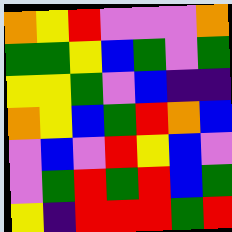[["orange", "yellow", "red", "violet", "violet", "violet", "orange"], ["green", "green", "yellow", "blue", "green", "violet", "green"], ["yellow", "yellow", "green", "violet", "blue", "indigo", "indigo"], ["orange", "yellow", "blue", "green", "red", "orange", "blue"], ["violet", "blue", "violet", "red", "yellow", "blue", "violet"], ["violet", "green", "red", "green", "red", "blue", "green"], ["yellow", "indigo", "red", "red", "red", "green", "red"]]